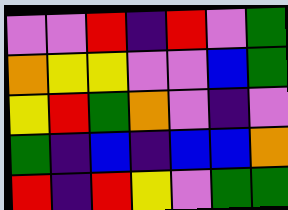[["violet", "violet", "red", "indigo", "red", "violet", "green"], ["orange", "yellow", "yellow", "violet", "violet", "blue", "green"], ["yellow", "red", "green", "orange", "violet", "indigo", "violet"], ["green", "indigo", "blue", "indigo", "blue", "blue", "orange"], ["red", "indigo", "red", "yellow", "violet", "green", "green"]]